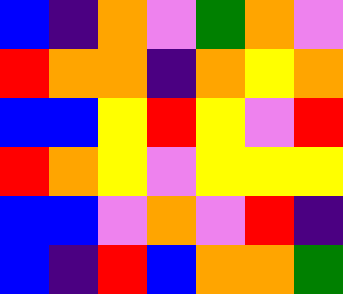[["blue", "indigo", "orange", "violet", "green", "orange", "violet"], ["red", "orange", "orange", "indigo", "orange", "yellow", "orange"], ["blue", "blue", "yellow", "red", "yellow", "violet", "red"], ["red", "orange", "yellow", "violet", "yellow", "yellow", "yellow"], ["blue", "blue", "violet", "orange", "violet", "red", "indigo"], ["blue", "indigo", "red", "blue", "orange", "orange", "green"]]